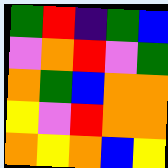[["green", "red", "indigo", "green", "blue"], ["violet", "orange", "red", "violet", "green"], ["orange", "green", "blue", "orange", "orange"], ["yellow", "violet", "red", "orange", "orange"], ["orange", "yellow", "orange", "blue", "yellow"]]